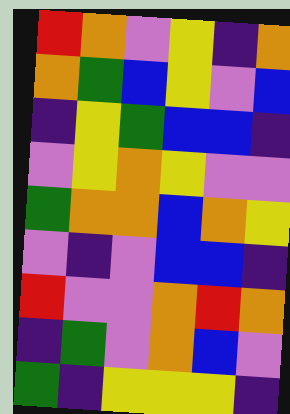[["red", "orange", "violet", "yellow", "indigo", "orange"], ["orange", "green", "blue", "yellow", "violet", "blue"], ["indigo", "yellow", "green", "blue", "blue", "indigo"], ["violet", "yellow", "orange", "yellow", "violet", "violet"], ["green", "orange", "orange", "blue", "orange", "yellow"], ["violet", "indigo", "violet", "blue", "blue", "indigo"], ["red", "violet", "violet", "orange", "red", "orange"], ["indigo", "green", "violet", "orange", "blue", "violet"], ["green", "indigo", "yellow", "yellow", "yellow", "indigo"]]